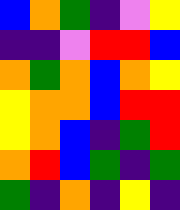[["blue", "orange", "green", "indigo", "violet", "yellow"], ["indigo", "indigo", "violet", "red", "red", "blue"], ["orange", "green", "orange", "blue", "orange", "yellow"], ["yellow", "orange", "orange", "blue", "red", "red"], ["yellow", "orange", "blue", "indigo", "green", "red"], ["orange", "red", "blue", "green", "indigo", "green"], ["green", "indigo", "orange", "indigo", "yellow", "indigo"]]